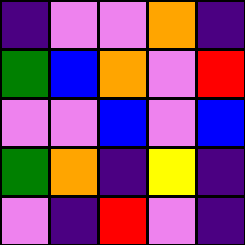[["indigo", "violet", "violet", "orange", "indigo"], ["green", "blue", "orange", "violet", "red"], ["violet", "violet", "blue", "violet", "blue"], ["green", "orange", "indigo", "yellow", "indigo"], ["violet", "indigo", "red", "violet", "indigo"]]